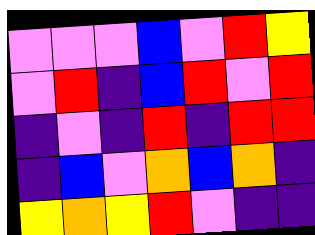[["violet", "violet", "violet", "blue", "violet", "red", "yellow"], ["violet", "red", "indigo", "blue", "red", "violet", "red"], ["indigo", "violet", "indigo", "red", "indigo", "red", "red"], ["indigo", "blue", "violet", "orange", "blue", "orange", "indigo"], ["yellow", "orange", "yellow", "red", "violet", "indigo", "indigo"]]